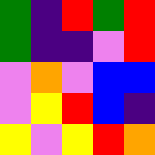[["green", "indigo", "red", "green", "red"], ["green", "indigo", "indigo", "violet", "red"], ["violet", "orange", "violet", "blue", "blue"], ["violet", "yellow", "red", "blue", "indigo"], ["yellow", "violet", "yellow", "red", "orange"]]